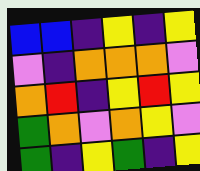[["blue", "blue", "indigo", "yellow", "indigo", "yellow"], ["violet", "indigo", "orange", "orange", "orange", "violet"], ["orange", "red", "indigo", "yellow", "red", "yellow"], ["green", "orange", "violet", "orange", "yellow", "violet"], ["green", "indigo", "yellow", "green", "indigo", "yellow"]]